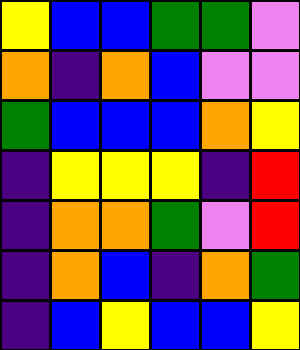[["yellow", "blue", "blue", "green", "green", "violet"], ["orange", "indigo", "orange", "blue", "violet", "violet"], ["green", "blue", "blue", "blue", "orange", "yellow"], ["indigo", "yellow", "yellow", "yellow", "indigo", "red"], ["indigo", "orange", "orange", "green", "violet", "red"], ["indigo", "orange", "blue", "indigo", "orange", "green"], ["indigo", "blue", "yellow", "blue", "blue", "yellow"]]